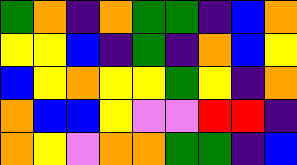[["green", "orange", "indigo", "orange", "green", "green", "indigo", "blue", "orange"], ["yellow", "yellow", "blue", "indigo", "green", "indigo", "orange", "blue", "yellow"], ["blue", "yellow", "orange", "yellow", "yellow", "green", "yellow", "indigo", "orange"], ["orange", "blue", "blue", "yellow", "violet", "violet", "red", "red", "indigo"], ["orange", "yellow", "violet", "orange", "orange", "green", "green", "indigo", "blue"]]